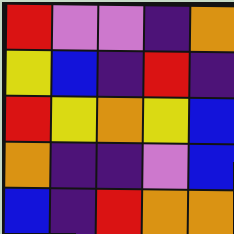[["red", "violet", "violet", "indigo", "orange"], ["yellow", "blue", "indigo", "red", "indigo"], ["red", "yellow", "orange", "yellow", "blue"], ["orange", "indigo", "indigo", "violet", "blue"], ["blue", "indigo", "red", "orange", "orange"]]